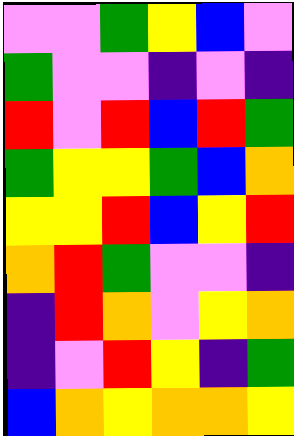[["violet", "violet", "green", "yellow", "blue", "violet"], ["green", "violet", "violet", "indigo", "violet", "indigo"], ["red", "violet", "red", "blue", "red", "green"], ["green", "yellow", "yellow", "green", "blue", "orange"], ["yellow", "yellow", "red", "blue", "yellow", "red"], ["orange", "red", "green", "violet", "violet", "indigo"], ["indigo", "red", "orange", "violet", "yellow", "orange"], ["indigo", "violet", "red", "yellow", "indigo", "green"], ["blue", "orange", "yellow", "orange", "orange", "yellow"]]